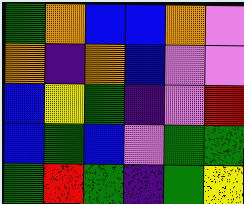[["green", "orange", "blue", "blue", "orange", "violet"], ["orange", "indigo", "orange", "blue", "violet", "violet"], ["blue", "yellow", "green", "indigo", "violet", "red"], ["blue", "green", "blue", "violet", "green", "green"], ["green", "red", "green", "indigo", "green", "yellow"]]